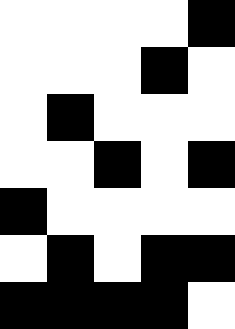[["white", "white", "white", "white", "black"], ["white", "white", "white", "black", "white"], ["white", "black", "white", "white", "white"], ["white", "white", "black", "white", "black"], ["black", "white", "white", "white", "white"], ["white", "black", "white", "black", "black"], ["black", "black", "black", "black", "white"]]